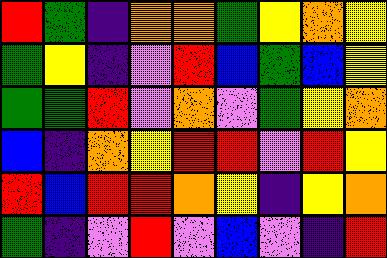[["red", "green", "indigo", "orange", "orange", "green", "yellow", "orange", "yellow"], ["green", "yellow", "indigo", "violet", "red", "blue", "green", "blue", "yellow"], ["green", "green", "red", "violet", "orange", "violet", "green", "yellow", "orange"], ["blue", "indigo", "orange", "yellow", "red", "red", "violet", "red", "yellow"], ["red", "blue", "red", "red", "orange", "yellow", "indigo", "yellow", "orange"], ["green", "indigo", "violet", "red", "violet", "blue", "violet", "indigo", "red"]]